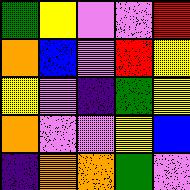[["green", "yellow", "violet", "violet", "red"], ["orange", "blue", "violet", "red", "yellow"], ["yellow", "violet", "indigo", "green", "yellow"], ["orange", "violet", "violet", "yellow", "blue"], ["indigo", "orange", "orange", "green", "violet"]]